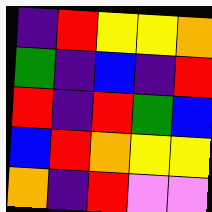[["indigo", "red", "yellow", "yellow", "orange"], ["green", "indigo", "blue", "indigo", "red"], ["red", "indigo", "red", "green", "blue"], ["blue", "red", "orange", "yellow", "yellow"], ["orange", "indigo", "red", "violet", "violet"]]